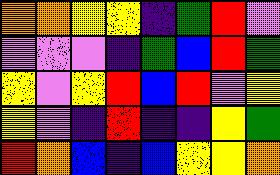[["orange", "orange", "yellow", "yellow", "indigo", "green", "red", "violet"], ["violet", "violet", "violet", "indigo", "green", "blue", "red", "green"], ["yellow", "violet", "yellow", "red", "blue", "red", "violet", "yellow"], ["yellow", "violet", "indigo", "red", "indigo", "indigo", "yellow", "green"], ["red", "orange", "blue", "indigo", "blue", "yellow", "yellow", "orange"]]